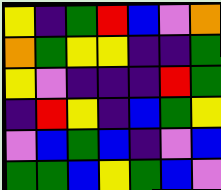[["yellow", "indigo", "green", "red", "blue", "violet", "orange"], ["orange", "green", "yellow", "yellow", "indigo", "indigo", "green"], ["yellow", "violet", "indigo", "indigo", "indigo", "red", "green"], ["indigo", "red", "yellow", "indigo", "blue", "green", "yellow"], ["violet", "blue", "green", "blue", "indigo", "violet", "blue"], ["green", "green", "blue", "yellow", "green", "blue", "violet"]]